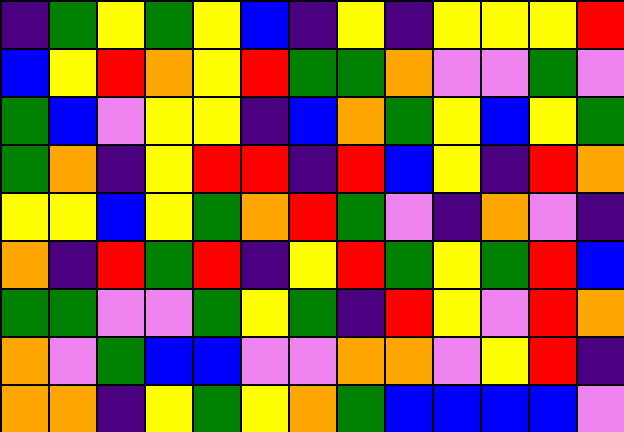[["indigo", "green", "yellow", "green", "yellow", "blue", "indigo", "yellow", "indigo", "yellow", "yellow", "yellow", "red"], ["blue", "yellow", "red", "orange", "yellow", "red", "green", "green", "orange", "violet", "violet", "green", "violet"], ["green", "blue", "violet", "yellow", "yellow", "indigo", "blue", "orange", "green", "yellow", "blue", "yellow", "green"], ["green", "orange", "indigo", "yellow", "red", "red", "indigo", "red", "blue", "yellow", "indigo", "red", "orange"], ["yellow", "yellow", "blue", "yellow", "green", "orange", "red", "green", "violet", "indigo", "orange", "violet", "indigo"], ["orange", "indigo", "red", "green", "red", "indigo", "yellow", "red", "green", "yellow", "green", "red", "blue"], ["green", "green", "violet", "violet", "green", "yellow", "green", "indigo", "red", "yellow", "violet", "red", "orange"], ["orange", "violet", "green", "blue", "blue", "violet", "violet", "orange", "orange", "violet", "yellow", "red", "indigo"], ["orange", "orange", "indigo", "yellow", "green", "yellow", "orange", "green", "blue", "blue", "blue", "blue", "violet"]]